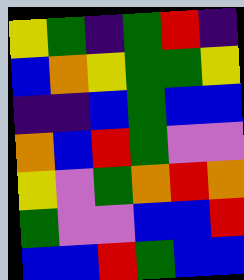[["yellow", "green", "indigo", "green", "red", "indigo"], ["blue", "orange", "yellow", "green", "green", "yellow"], ["indigo", "indigo", "blue", "green", "blue", "blue"], ["orange", "blue", "red", "green", "violet", "violet"], ["yellow", "violet", "green", "orange", "red", "orange"], ["green", "violet", "violet", "blue", "blue", "red"], ["blue", "blue", "red", "green", "blue", "blue"]]